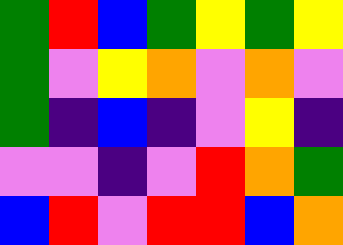[["green", "red", "blue", "green", "yellow", "green", "yellow"], ["green", "violet", "yellow", "orange", "violet", "orange", "violet"], ["green", "indigo", "blue", "indigo", "violet", "yellow", "indigo"], ["violet", "violet", "indigo", "violet", "red", "orange", "green"], ["blue", "red", "violet", "red", "red", "blue", "orange"]]